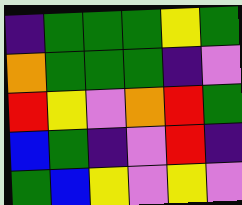[["indigo", "green", "green", "green", "yellow", "green"], ["orange", "green", "green", "green", "indigo", "violet"], ["red", "yellow", "violet", "orange", "red", "green"], ["blue", "green", "indigo", "violet", "red", "indigo"], ["green", "blue", "yellow", "violet", "yellow", "violet"]]